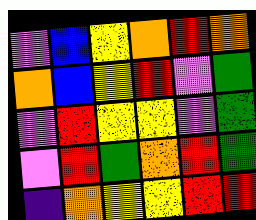[["violet", "blue", "yellow", "orange", "red", "orange"], ["orange", "blue", "yellow", "red", "violet", "green"], ["violet", "red", "yellow", "yellow", "violet", "green"], ["violet", "red", "green", "orange", "red", "green"], ["indigo", "orange", "yellow", "yellow", "red", "red"]]